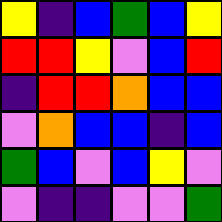[["yellow", "indigo", "blue", "green", "blue", "yellow"], ["red", "red", "yellow", "violet", "blue", "red"], ["indigo", "red", "red", "orange", "blue", "blue"], ["violet", "orange", "blue", "blue", "indigo", "blue"], ["green", "blue", "violet", "blue", "yellow", "violet"], ["violet", "indigo", "indigo", "violet", "violet", "green"]]